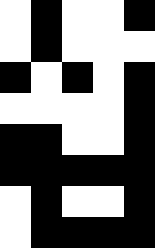[["white", "black", "white", "white", "black"], ["white", "black", "white", "white", "white"], ["black", "white", "black", "white", "black"], ["white", "white", "white", "white", "black"], ["black", "black", "white", "white", "black"], ["black", "black", "black", "black", "black"], ["white", "black", "white", "white", "black"], ["white", "black", "black", "black", "black"]]